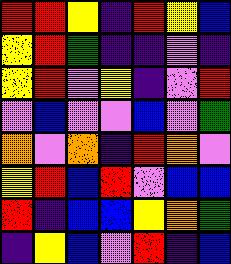[["red", "red", "yellow", "indigo", "red", "yellow", "blue"], ["yellow", "red", "green", "indigo", "indigo", "violet", "indigo"], ["yellow", "red", "violet", "yellow", "indigo", "violet", "red"], ["violet", "blue", "violet", "violet", "blue", "violet", "green"], ["orange", "violet", "orange", "indigo", "red", "orange", "violet"], ["yellow", "red", "blue", "red", "violet", "blue", "blue"], ["red", "indigo", "blue", "blue", "yellow", "orange", "green"], ["indigo", "yellow", "blue", "violet", "red", "indigo", "blue"]]